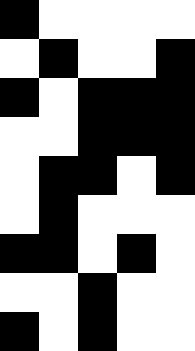[["black", "white", "white", "white", "white"], ["white", "black", "white", "white", "black"], ["black", "white", "black", "black", "black"], ["white", "white", "black", "black", "black"], ["white", "black", "black", "white", "black"], ["white", "black", "white", "white", "white"], ["black", "black", "white", "black", "white"], ["white", "white", "black", "white", "white"], ["black", "white", "black", "white", "white"]]